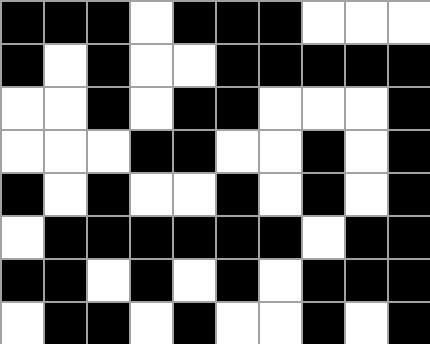[["black", "black", "black", "white", "black", "black", "black", "white", "white", "white"], ["black", "white", "black", "white", "white", "black", "black", "black", "black", "black"], ["white", "white", "black", "white", "black", "black", "white", "white", "white", "black"], ["white", "white", "white", "black", "black", "white", "white", "black", "white", "black"], ["black", "white", "black", "white", "white", "black", "white", "black", "white", "black"], ["white", "black", "black", "black", "black", "black", "black", "white", "black", "black"], ["black", "black", "white", "black", "white", "black", "white", "black", "black", "black"], ["white", "black", "black", "white", "black", "white", "white", "black", "white", "black"]]